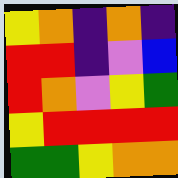[["yellow", "orange", "indigo", "orange", "indigo"], ["red", "red", "indigo", "violet", "blue"], ["red", "orange", "violet", "yellow", "green"], ["yellow", "red", "red", "red", "red"], ["green", "green", "yellow", "orange", "orange"]]